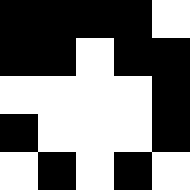[["black", "black", "black", "black", "white"], ["black", "black", "white", "black", "black"], ["white", "white", "white", "white", "black"], ["black", "white", "white", "white", "black"], ["white", "black", "white", "black", "white"]]